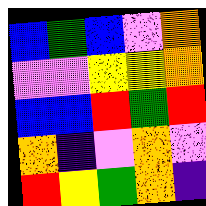[["blue", "green", "blue", "violet", "orange"], ["violet", "violet", "yellow", "yellow", "orange"], ["blue", "blue", "red", "green", "red"], ["orange", "indigo", "violet", "orange", "violet"], ["red", "yellow", "green", "orange", "indigo"]]